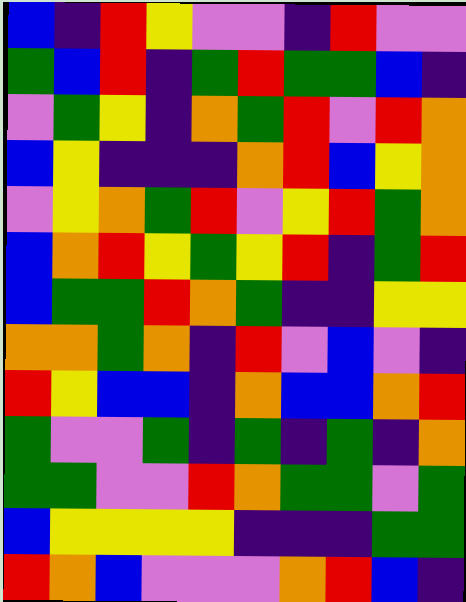[["blue", "indigo", "red", "yellow", "violet", "violet", "indigo", "red", "violet", "violet"], ["green", "blue", "red", "indigo", "green", "red", "green", "green", "blue", "indigo"], ["violet", "green", "yellow", "indigo", "orange", "green", "red", "violet", "red", "orange"], ["blue", "yellow", "indigo", "indigo", "indigo", "orange", "red", "blue", "yellow", "orange"], ["violet", "yellow", "orange", "green", "red", "violet", "yellow", "red", "green", "orange"], ["blue", "orange", "red", "yellow", "green", "yellow", "red", "indigo", "green", "red"], ["blue", "green", "green", "red", "orange", "green", "indigo", "indigo", "yellow", "yellow"], ["orange", "orange", "green", "orange", "indigo", "red", "violet", "blue", "violet", "indigo"], ["red", "yellow", "blue", "blue", "indigo", "orange", "blue", "blue", "orange", "red"], ["green", "violet", "violet", "green", "indigo", "green", "indigo", "green", "indigo", "orange"], ["green", "green", "violet", "violet", "red", "orange", "green", "green", "violet", "green"], ["blue", "yellow", "yellow", "yellow", "yellow", "indigo", "indigo", "indigo", "green", "green"], ["red", "orange", "blue", "violet", "violet", "violet", "orange", "red", "blue", "indigo"]]